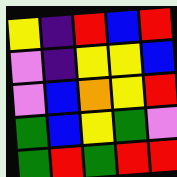[["yellow", "indigo", "red", "blue", "red"], ["violet", "indigo", "yellow", "yellow", "blue"], ["violet", "blue", "orange", "yellow", "red"], ["green", "blue", "yellow", "green", "violet"], ["green", "red", "green", "red", "red"]]